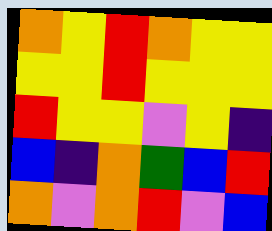[["orange", "yellow", "red", "orange", "yellow", "yellow"], ["yellow", "yellow", "red", "yellow", "yellow", "yellow"], ["red", "yellow", "yellow", "violet", "yellow", "indigo"], ["blue", "indigo", "orange", "green", "blue", "red"], ["orange", "violet", "orange", "red", "violet", "blue"]]